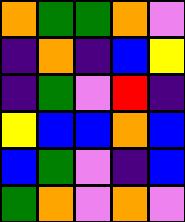[["orange", "green", "green", "orange", "violet"], ["indigo", "orange", "indigo", "blue", "yellow"], ["indigo", "green", "violet", "red", "indigo"], ["yellow", "blue", "blue", "orange", "blue"], ["blue", "green", "violet", "indigo", "blue"], ["green", "orange", "violet", "orange", "violet"]]